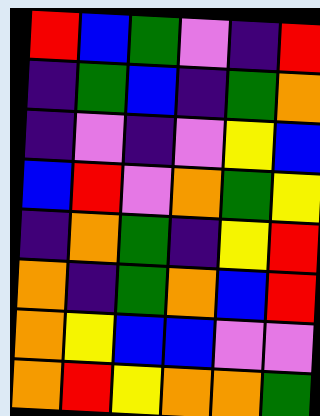[["red", "blue", "green", "violet", "indigo", "red"], ["indigo", "green", "blue", "indigo", "green", "orange"], ["indigo", "violet", "indigo", "violet", "yellow", "blue"], ["blue", "red", "violet", "orange", "green", "yellow"], ["indigo", "orange", "green", "indigo", "yellow", "red"], ["orange", "indigo", "green", "orange", "blue", "red"], ["orange", "yellow", "blue", "blue", "violet", "violet"], ["orange", "red", "yellow", "orange", "orange", "green"]]